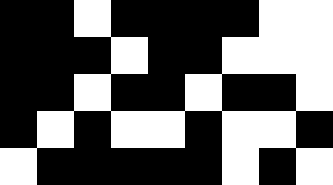[["black", "black", "white", "black", "black", "black", "black", "white", "white"], ["black", "black", "black", "white", "black", "black", "white", "white", "white"], ["black", "black", "white", "black", "black", "white", "black", "black", "white"], ["black", "white", "black", "white", "white", "black", "white", "white", "black"], ["white", "black", "black", "black", "black", "black", "white", "black", "white"]]